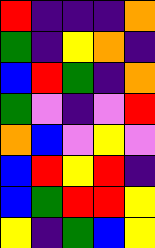[["red", "indigo", "indigo", "indigo", "orange"], ["green", "indigo", "yellow", "orange", "indigo"], ["blue", "red", "green", "indigo", "orange"], ["green", "violet", "indigo", "violet", "red"], ["orange", "blue", "violet", "yellow", "violet"], ["blue", "red", "yellow", "red", "indigo"], ["blue", "green", "red", "red", "yellow"], ["yellow", "indigo", "green", "blue", "yellow"]]